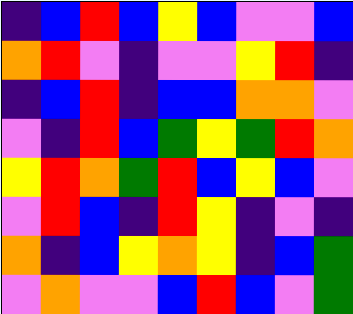[["indigo", "blue", "red", "blue", "yellow", "blue", "violet", "violet", "blue"], ["orange", "red", "violet", "indigo", "violet", "violet", "yellow", "red", "indigo"], ["indigo", "blue", "red", "indigo", "blue", "blue", "orange", "orange", "violet"], ["violet", "indigo", "red", "blue", "green", "yellow", "green", "red", "orange"], ["yellow", "red", "orange", "green", "red", "blue", "yellow", "blue", "violet"], ["violet", "red", "blue", "indigo", "red", "yellow", "indigo", "violet", "indigo"], ["orange", "indigo", "blue", "yellow", "orange", "yellow", "indigo", "blue", "green"], ["violet", "orange", "violet", "violet", "blue", "red", "blue", "violet", "green"]]